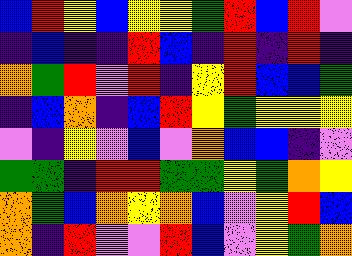[["blue", "red", "yellow", "blue", "yellow", "yellow", "green", "red", "blue", "red", "violet"], ["indigo", "blue", "indigo", "indigo", "red", "blue", "indigo", "red", "indigo", "red", "indigo"], ["orange", "green", "red", "violet", "red", "indigo", "yellow", "red", "blue", "blue", "green"], ["indigo", "blue", "orange", "indigo", "blue", "red", "yellow", "green", "yellow", "yellow", "yellow"], ["violet", "indigo", "yellow", "violet", "blue", "violet", "orange", "blue", "blue", "indigo", "violet"], ["green", "green", "indigo", "red", "red", "green", "green", "yellow", "green", "orange", "yellow"], ["orange", "green", "blue", "orange", "yellow", "orange", "blue", "violet", "yellow", "red", "blue"], ["orange", "indigo", "red", "violet", "violet", "red", "blue", "violet", "yellow", "green", "orange"]]